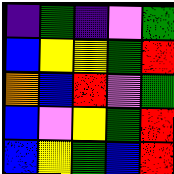[["indigo", "green", "indigo", "violet", "green"], ["blue", "yellow", "yellow", "green", "red"], ["orange", "blue", "red", "violet", "green"], ["blue", "violet", "yellow", "green", "red"], ["blue", "yellow", "green", "blue", "red"]]